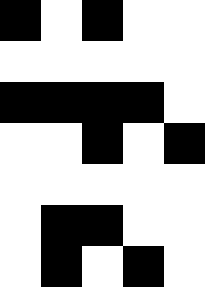[["black", "white", "black", "white", "white"], ["white", "white", "white", "white", "white"], ["black", "black", "black", "black", "white"], ["white", "white", "black", "white", "black"], ["white", "white", "white", "white", "white"], ["white", "black", "black", "white", "white"], ["white", "black", "white", "black", "white"]]